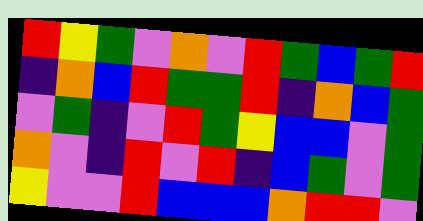[["red", "yellow", "green", "violet", "orange", "violet", "red", "green", "blue", "green", "red"], ["indigo", "orange", "blue", "red", "green", "green", "red", "indigo", "orange", "blue", "green"], ["violet", "green", "indigo", "violet", "red", "green", "yellow", "blue", "blue", "violet", "green"], ["orange", "violet", "indigo", "red", "violet", "red", "indigo", "blue", "green", "violet", "green"], ["yellow", "violet", "violet", "red", "blue", "blue", "blue", "orange", "red", "red", "violet"]]